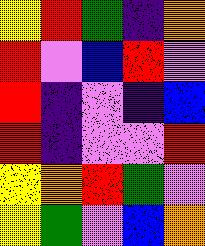[["yellow", "red", "green", "indigo", "orange"], ["red", "violet", "blue", "red", "violet"], ["red", "indigo", "violet", "indigo", "blue"], ["red", "indigo", "violet", "violet", "red"], ["yellow", "orange", "red", "green", "violet"], ["yellow", "green", "violet", "blue", "orange"]]